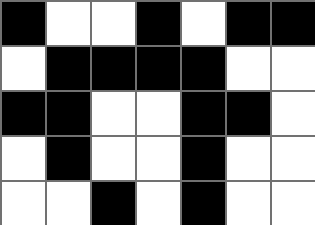[["black", "white", "white", "black", "white", "black", "black"], ["white", "black", "black", "black", "black", "white", "white"], ["black", "black", "white", "white", "black", "black", "white"], ["white", "black", "white", "white", "black", "white", "white"], ["white", "white", "black", "white", "black", "white", "white"]]